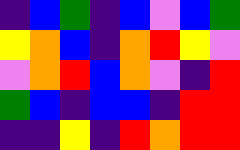[["indigo", "blue", "green", "indigo", "blue", "violet", "blue", "green"], ["yellow", "orange", "blue", "indigo", "orange", "red", "yellow", "violet"], ["violet", "orange", "red", "blue", "orange", "violet", "indigo", "red"], ["green", "blue", "indigo", "blue", "blue", "indigo", "red", "red"], ["indigo", "indigo", "yellow", "indigo", "red", "orange", "red", "red"]]